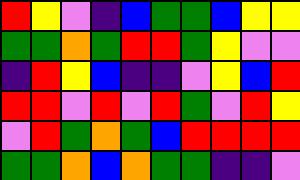[["red", "yellow", "violet", "indigo", "blue", "green", "green", "blue", "yellow", "yellow"], ["green", "green", "orange", "green", "red", "red", "green", "yellow", "violet", "violet"], ["indigo", "red", "yellow", "blue", "indigo", "indigo", "violet", "yellow", "blue", "red"], ["red", "red", "violet", "red", "violet", "red", "green", "violet", "red", "yellow"], ["violet", "red", "green", "orange", "green", "blue", "red", "red", "red", "red"], ["green", "green", "orange", "blue", "orange", "green", "green", "indigo", "indigo", "violet"]]